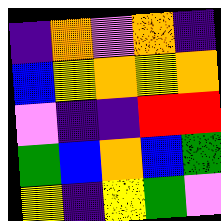[["indigo", "orange", "violet", "orange", "indigo"], ["blue", "yellow", "orange", "yellow", "orange"], ["violet", "indigo", "indigo", "red", "red"], ["green", "blue", "orange", "blue", "green"], ["yellow", "indigo", "yellow", "green", "violet"]]